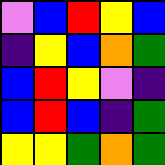[["violet", "blue", "red", "yellow", "blue"], ["indigo", "yellow", "blue", "orange", "green"], ["blue", "red", "yellow", "violet", "indigo"], ["blue", "red", "blue", "indigo", "green"], ["yellow", "yellow", "green", "orange", "green"]]